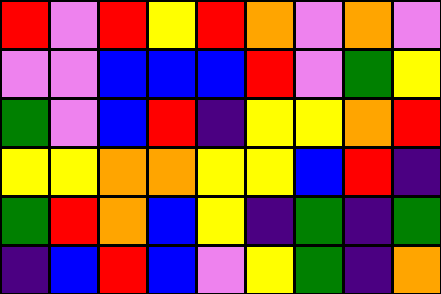[["red", "violet", "red", "yellow", "red", "orange", "violet", "orange", "violet"], ["violet", "violet", "blue", "blue", "blue", "red", "violet", "green", "yellow"], ["green", "violet", "blue", "red", "indigo", "yellow", "yellow", "orange", "red"], ["yellow", "yellow", "orange", "orange", "yellow", "yellow", "blue", "red", "indigo"], ["green", "red", "orange", "blue", "yellow", "indigo", "green", "indigo", "green"], ["indigo", "blue", "red", "blue", "violet", "yellow", "green", "indigo", "orange"]]